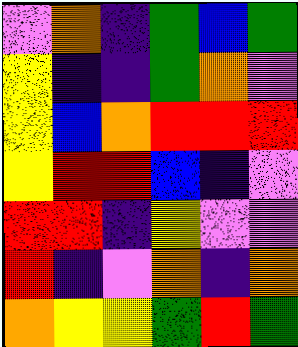[["violet", "orange", "indigo", "green", "blue", "green"], ["yellow", "indigo", "indigo", "green", "orange", "violet"], ["yellow", "blue", "orange", "red", "red", "red"], ["yellow", "red", "red", "blue", "indigo", "violet"], ["red", "red", "indigo", "yellow", "violet", "violet"], ["red", "indigo", "violet", "orange", "indigo", "orange"], ["orange", "yellow", "yellow", "green", "red", "green"]]